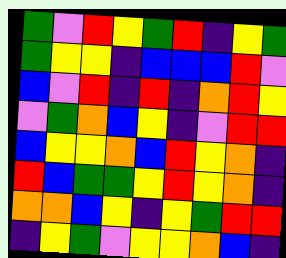[["green", "violet", "red", "yellow", "green", "red", "indigo", "yellow", "green"], ["green", "yellow", "yellow", "indigo", "blue", "blue", "blue", "red", "violet"], ["blue", "violet", "red", "indigo", "red", "indigo", "orange", "red", "yellow"], ["violet", "green", "orange", "blue", "yellow", "indigo", "violet", "red", "red"], ["blue", "yellow", "yellow", "orange", "blue", "red", "yellow", "orange", "indigo"], ["red", "blue", "green", "green", "yellow", "red", "yellow", "orange", "indigo"], ["orange", "orange", "blue", "yellow", "indigo", "yellow", "green", "red", "red"], ["indigo", "yellow", "green", "violet", "yellow", "yellow", "orange", "blue", "indigo"]]